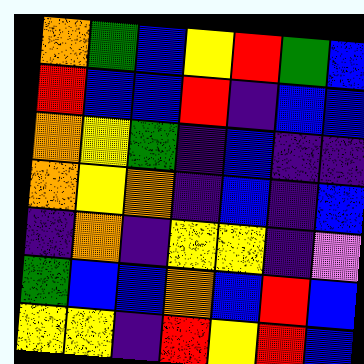[["orange", "green", "blue", "yellow", "red", "green", "blue"], ["red", "blue", "blue", "red", "indigo", "blue", "blue"], ["orange", "yellow", "green", "indigo", "blue", "indigo", "indigo"], ["orange", "yellow", "orange", "indigo", "blue", "indigo", "blue"], ["indigo", "orange", "indigo", "yellow", "yellow", "indigo", "violet"], ["green", "blue", "blue", "orange", "blue", "red", "blue"], ["yellow", "yellow", "indigo", "red", "yellow", "red", "blue"]]